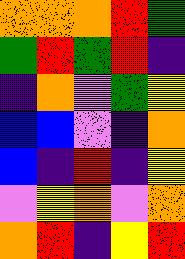[["orange", "orange", "orange", "red", "green"], ["green", "red", "green", "red", "indigo"], ["indigo", "orange", "violet", "green", "yellow"], ["blue", "blue", "violet", "indigo", "orange"], ["blue", "indigo", "red", "indigo", "yellow"], ["violet", "yellow", "orange", "violet", "orange"], ["orange", "red", "indigo", "yellow", "red"]]